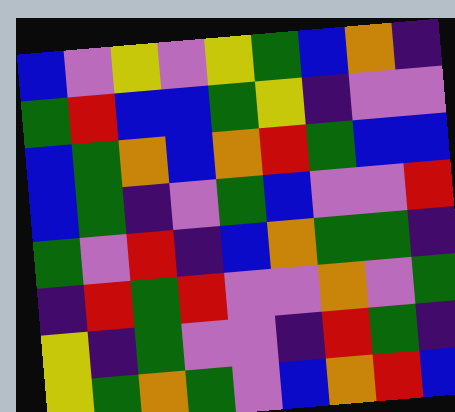[["blue", "violet", "yellow", "violet", "yellow", "green", "blue", "orange", "indigo"], ["green", "red", "blue", "blue", "green", "yellow", "indigo", "violet", "violet"], ["blue", "green", "orange", "blue", "orange", "red", "green", "blue", "blue"], ["blue", "green", "indigo", "violet", "green", "blue", "violet", "violet", "red"], ["green", "violet", "red", "indigo", "blue", "orange", "green", "green", "indigo"], ["indigo", "red", "green", "red", "violet", "violet", "orange", "violet", "green"], ["yellow", "indigo", "green", "violet", "violet", "indigo", "red", "green", "indigo"], ["yellow", "green", "orange", "green", "violet", "blue", "orange", "red", "blue"]]